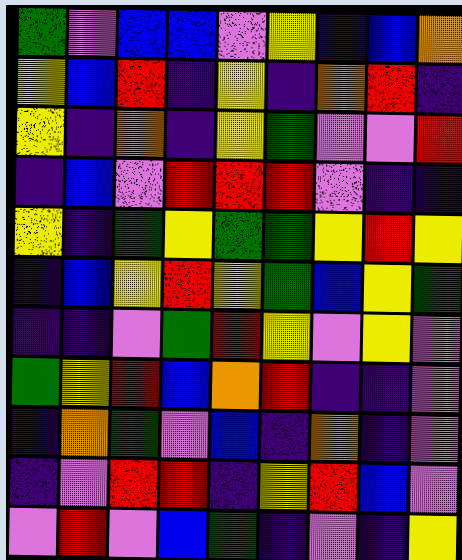[["green", "violet", "blue", "blue", "violet", "yellow", "indigo", "blue", "orange"], ["yellow", "blue", "red", "indigo", "yellow", "indigo", "orange", "red", "indigo"], ["yellow", "indigo", "orange", "indigo", "yellow", "green", "violet", "violet", "red"], ["indigo", "blue", "violet", "red", "red", "red", "violet", "indigo", "indigo"], ["yellow", "indigo", "green", "yellow", "green", "green", "yellow", "red", "yellow"], ["indigo", "blue", "yellow", "red", "yellow", "green", "blue", "yellow", "green"], ["indigo", "indigo", "violet", "green", "red", "yellow", "violet", "yellow", "violet"], ["green", "yellow", "red", "blue", "orange", "red", "indigo", "indigo", "violet"], ["indigo", "orange", "green", "violet", "blue", "indigo", "orange", "indigo", "violet"], ["indigo", "violet", "red", "red", "indigo", "yellow", "red", "blue", "violet"], ["violet", "red", "violet", "blue", "green", "indigo", "violet", "indigo", "yellow"]]